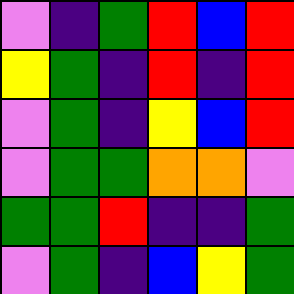[["violet", "indigo", "green", "red", "blue", "red"], ["yellow", "green", "indigo", "red", "indigo", "red"], ["violet", "green", "indigo", "yellow", "blue", "red"], ["violet", "green", "green", "orange", "orange", "violet"], ["green", "green", "red", "indigo", "indigo", "green"], ["violet", "green", "indigo", "blue", "yellow", "green"]]